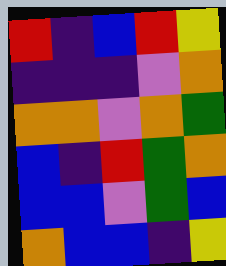[["red", "indigo", "blue", "red", "yellow"], ["indigo", "indigo", "indigo", "violet", "orange"], ["orange", "orange", "violet", "orange", "green"], ["blue", "indigo", "red", "green", "orange"], ["blue", "blue", "violet", "green", "blue"], ["orange", "blue", "blue", "indigo", "yellow"]]